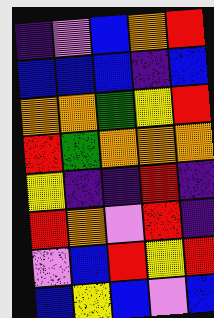[["indigo", "violet", "blue", "orange", "red"], ["blue", "blue", "blue", "indigo", "blue"], ["orange", "orange", "green", "yellow", "red"], ["red", "green", "orange", "orange", "orange"], ["yellow", "indigo", "indigo", "red", "indigo"], ["red", "orange", "violet", "red", "indigo"], ["violet", "blue", "red", "yellow", "red"], ["blue", "yellow", "blue", "violet", "blue"]]